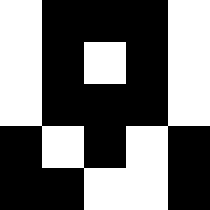[["white", "black", "black", "black", "white"], ["white", "black", "white", "black", "white"], ["white", "black", "black", "black", "white"], ["black", "white", "black", "white", "black"], ["black", "black", "white", "white", "black"]]